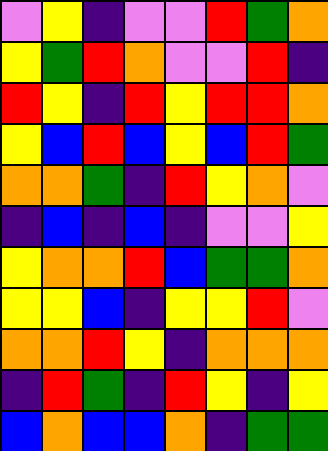[["violet", "yellow", "indigo", "violet", "violet", "red", "green", "orange"], ["yellow", "green", "red", "orange", "violet", "violet", "red", "indigo"], ["red", "yellow", "indigo", "red", "yellow", "red", "red", "orange"], ["yellow", "blue", "red", "blue", "yellow", "blue", "red", "green"], ["orange", "orange", "green", "indigo", "red", "yellow", "orange", "violet"], ["indigo", "blue", "indigo", "blue", "indigo", "violet", "violet", "yellow"], ["yellow", "orange", "orange", "red", "blue", "green", "green", "orange"], ["yellow", "yellow", "blue", "indigo", "yellow", "yellow", "red", "violet"], ["orange", "orange", "red", "yellow", "indigo", "orange", "orange", "orange"], ["indigo", "red", "green", "indigo", "red", "yellow", "indigo", "yellow"], ["blue", "orange", "blue", "blue", "orange", "indigo", "green", "green"]]